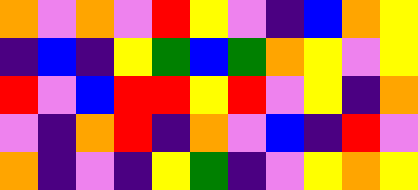[["orange", "violet", "orange", "violet", "red", "yellow", "violet", "indigo", "blue", "orange", "yellow"], ["indigo", "blue", "indigo", "yellow", "green", "blue", "green", "orange", "yellow", "violet", "yellow"], ["red", "violet", "blue", "red", "red", "yellow", "red", "violet", "yellow", "indigo", "orange"], ["violet", "indigo", "orange", "red", "indigo", "orange", "violet", "blue", "indigo", "red", "violet"], ["orange", "indigo", "violet", "indigo", "yellow", "green", "indigo", "violet", "yellow", "orange", "yellow"]]